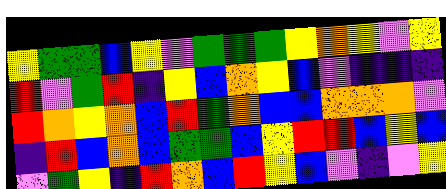[["yellow", "green", "green", "blue", "yellow", "violet", "green", "green", "green", "yellow", "orange", "yellow", "violet", "yellow"], ["red", "violet", "green", "red", "indigo", "yellow", "blue", "orange", "yellow", "blue", "violet", "indigo", "indigo", "indigo"], ["red", "orange", "yellow", "orange", "blue", "red", "green", "orange", "blue", "blue", "orange", "orange", "orange", "violet"], ["indigo", "red", "blue", "orange", "blue", "green", "green", "blue", "yellow", "red", "red", "blue", "yellow", "blue"], ["violet", "green", "yellow", "indigo", "red", "orange", "blue", "red", "yellow", "blue", "violet", "indigo", "violet", "yellow"]]